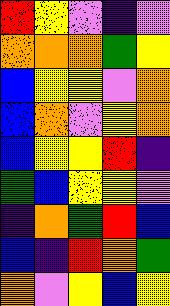[["red", "yellow", "violet", "indigo", "violet"], ["orange", "orange", "orange", "green", "yellow"], ["blue", "yellow", "yellow", "violet", "orange"], ["blue", "orange", "violet", "yellow", "orange"], ["blue", "yellow", "yellow", "red", "indigo"], ["green", "blue", "yellow", "yellow", "violet"], ["indigo", "orange", "green", "red", "blue"], ["blue", "indigo", "red", "orange", "green"], ["orange", "violet", "yellow", "blue", "yellow"]]